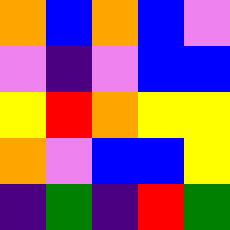[["orange", "blue", "orange", "blue", "violet"], ["violet", "indigo", "violet", "blue", "blue"], ["yellow", "red", "orange", "yellow", "yellow"], ["orange", "violet", "blue", "blue", "yellow"], ["indigo", "green", "indigo", "red", "green"]]